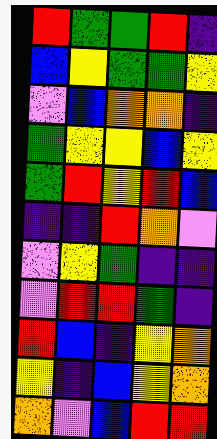[["red", "green", "green", "red", "indigo"], ["blue", "yellow", "green", "green", "yellow"], ["violet", "blue", "orange", "orange", "indigo"], ["green", "yellow", "yellow", "blue", "yellow"], ["green", "red", "yellow", "red", "blue"], ["indigo", "indigo", "red", "orange", "violet"], ["violet", "yellow", "green", "indigo", "indigo"], ["violet", "red", "red", "green", "indigo"], ["red", "blue", "indigo", "yellow", "orange"], ["yellow", "indigo", "blue", "yellow", "orange"], ["orange", "violet", "blue", "red", "red"]]